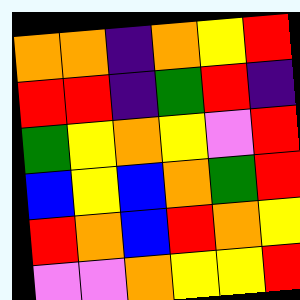[["orange", "orange", "indigo", "orange", "yellow", "red"], ["red", "red", "indigo", "green", "red", "indigo"], ["green", "yellow", "orange", "yellow", "violet", "red"], ["blue", "yellow", "blue", "orange", "green", "red"], ["red", "orange", "blue", "red", "orange", "yellow"], ["violet", "violet", "orange", "yellow", "yellow", "red"]]